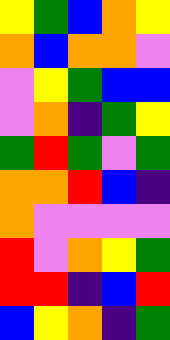[["yellow", "green", "blue", "orange", "yellow"], ["orange", "blue", "orange", "orange", "violet"], ["violet", "yellow", "green", "blue", "blue"], ["violet", "orange", "indigo", "green", "yellow"], ["green", "red", "green", "violet", "green"], ["orange", "orange", "red", "blue", "indigo"], ["orange", "violet", "violet", "violet", "violet"], ["red", "violet", "orange", "yellow", "green"], ["red", "red", "indigo", "blue", "red"], ["blue", "yellow", "orange", "indigo", "green"]]